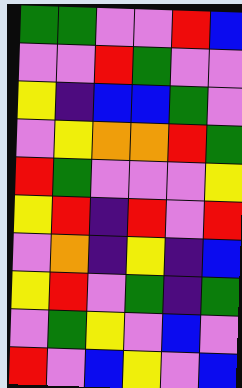[["green", "green", "violet", "violet", "red", "blue"], ["violet", "violet", "red", "green", "violet", "violet"], ["yellow", "indigo", "blue", "blue", "green", "violet"], ["violet", "yellow", "orange", "orange", "red", "green"], ["red", "green", "violet", "violet", "violet", "yellow"], ["yellow", "red", "indigo", "red", "violet", "red"], ["violet", "orange", "indigo", "yellow", "indigo", "blue"], ["yellow", "red", "violet", "green", "indigo", "green"], ["violet", "green", "yellow", "violet", "blue", "violet"], ["red", "violet", "blue", "yellow", "violet", "blue"]]